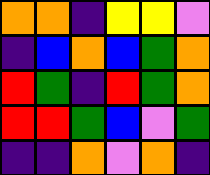[["orange", "orange", "indigo", "yellow", "yellow", "violet"], ["indigo", "blue", "orange", "blue", "green", "orange"], ["red", "green", "indigo", "red", "green", "orange"], ["red", "red", "green", "blue", "violet", "green"], ["indigo", "indigo", "orange", "violet", "orange", "indigo"]]